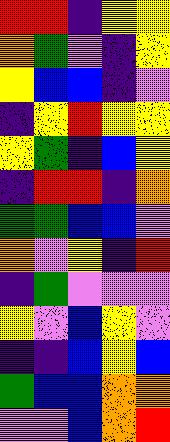[["red", "red", "indigo", "yellow", "yellow"], ["orange", "green", "violet", "indigo", "yellow"], ["yellow", "blue", "blue", "indigo", "violet"], ["indigo", "yellow", "red", "yellow", "yellow"], ["yellow", "green", "indigo", "blue", "yellow"], ["indigo", "red", "red", "indigo", "orange"], ["green", "green", "blue", "blue", "violet"], ["orange", "violet", "yellow", "indigo", "red"], ["indigo", "green", "violet", "violet", "violet"], ["yellow", "violet", "blue", "yellow", "violet"], ["indigo", "indigo", "blue", "yellow", "blue"], ["green", "blue", "blue", "orange", "orange"], ["violet", "violet", "blue", "orange", "red"]]